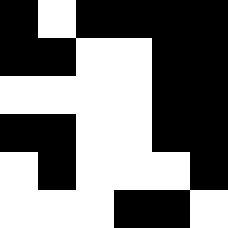[["black", "white", "black", "black", "black", "black"], ["black", "black", "white", "white", "black", "black"], ["white", "white", "white", "white", "black", "black"], ["black", "black", "white", "white", "black", "black"], ["white", "black", "white", "white", "white", "black"], ["white", "white", "white", "black", "black", "white"]]